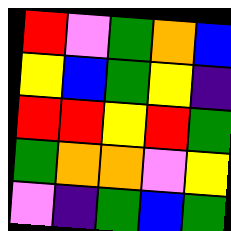[["red", "violet", "green", "orange", "blue"], ["yellow", "blue", "green", "yellow", "indigo"], ["red", "red", "yellow", "red", "green"], ["green", "orange", "orange", "violet", "yellow"], ["violet", "indigo", "green", "blue", "green"]]